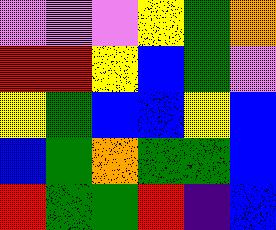[["violet", "violet", "violet", "yellow", "green", "orange"], ["red", "red", "yellow", "blue", "green", "violet"], ["yellow", "green", "blue", "blue", "yellow", "blue"], ["blue", "green", "orange", "green", "green", "blue"], ["red", "green", "green", "red", "indigo", "blue"]]